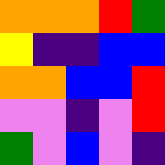[["orange", "orange", "orange", "red", "green"], ["yellow", "indigo", "indigo", "blue", "blue"], ["orange", "orange", "blue", "blue", "red"], ["violet", "violet", "indigo", "violet", "red"], ["green", "violet", "blue", "violet", "indigo"]]